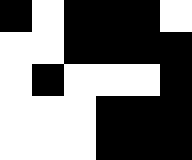[["black", "white", "black", "black", "black", "white"], ["white", "white", "black", "black", "black", "black"], ["white", "black", "white", "white", "white", "black"], ["white", "white", "white", "black", "black", "black"], ["white", "white", "white", "black", "black", "black"]]